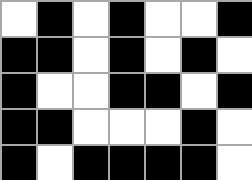[["white", "black", "white", "black", "white", "white", "black"], ["black", "black", "white", "black", "white", "black", "white"], ["black", "white", "white", "black", "black", "white", "black"], ["black", "black", "white", "white", "white", "black", "white"], ["black", "white", "black", "black", "black", "black", "white"]]